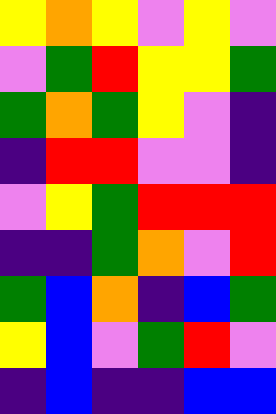[["yellow", "orange", "yellow", "violet", "yellow", "violet"], ["violet", "green", "red", "yellow", "yellow", "green"], ["green", "orange", "green", "yellow", "violet", "indigo"], ["indigo", "red", "red", "violet", "violet", "indigo"], ["violet", "yellow", "green", "red", "red", "red"], ["indigo", "indigo", "green", "orange", "violet", "red"], ["green", "blue", "orange", "indigo", "blue", "green"], ["yellow", "blue", "violet", "green", "red", "violet"], ["indigo", "blue", "indigo", "indigo", "blue", "blue"]]